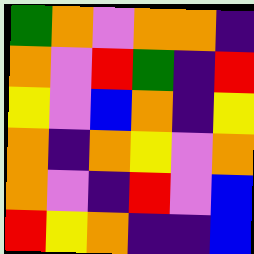[["green", "orange", "violet", "orange", "orange", "indigo"], ["orange", "violet", "red", "green", "indigo", "red"], ["yellow", "violet", "blue", "orange", "indigo", "yellow"], ["orange", "indigo", "orange", "yellow", "violet", "orange"], ["orange", "violet", "indigo", "red", "violet", "blue"], ["red", "yellow", "orange", "indigo", "indigo", "blue"]]